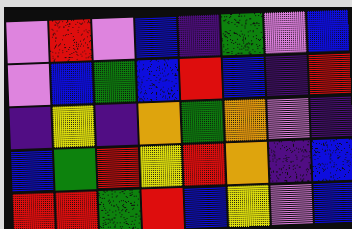[["violet", "red", "violet", "blue", "indigo", "green", "violet", "blue"], ["violet", "blue", "green", "blue", "red", "blue", "indigo", "red"], ["indigo", "yellow", "indigo", "orange", "green", "orange", "violet", "indigo"], ["blue", "green", "red", "yellow", "red", "orange", "indigo", "blue"], ["red", "red", "green", "red", "blue", "yellow", "violet", "blue"]]